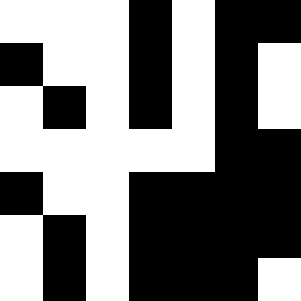[["white", "white", "white", "black", "white", "black", "black"], ["black", "white", "white", "black", "white", "black", "white"], ["white", "black", "white", "black", "white", "black", "white"], ["white", "white", "white", "white", "white", "black", "black"], ["black", "white", "white", "black", "black", "black", "black"], ["white", "black", "white", "black", "black", "black", "black"], ["white", "black", "white", "black", "black", "black", "white"]]